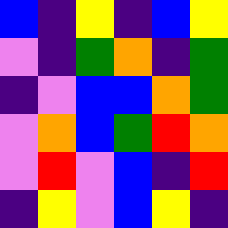[["blue", "indigo", "yellow", "indigo", "blue", "yellow"], ["violet", "indigo", "green", "orange", "indigo", "green"], ["indigo", "violet", "blue", "blue", "orange", "green"], ["violet", "orange", "blue", "green", "red", "orange"], ["violet", "red", "violet", "blue", "indigo", "red"], ["indigo", "yellow", "violet", "blue", "yellow", "indigo"]]